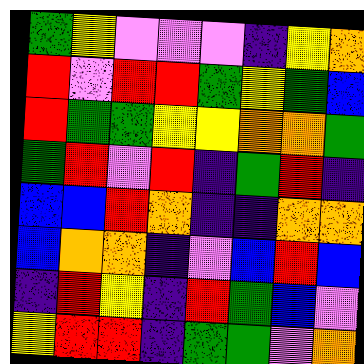[["green", "yellow", "violet", "violet", "violet", "indigo", "yellow", "orange"], ["red", "violet", "red", "red", "green", "yellow", "green", "blue"], ["red", "green", "green", "yellow", "yellow", "orange", "orange", "green"], ["green", "red", "violet", "red", "indigo", "green", "red", "indigo"], ["blue", "blue", "red", "orange", "indigo", "indigo", "orange", "orange"], ["blue", "orange", "orange", "indigo", "violet", "blue", "red", "blue"], ["indigo", "red", "yellow", "indigo", "red", "green", "blue", "violet"], ["yellow", "red", "red", "indigo", "green", "green", "violet", "orange"]]